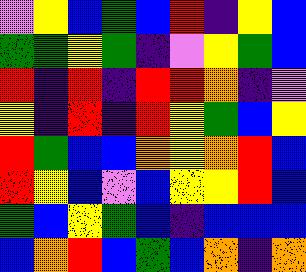[["violet", "yellow", "blue", "green", "blue", "red", "indigo", "yellow", "blue"], ["green", "green", "yellow", "green", "indigo", "violet", "yellow", "green", "blue"], ["red", "indigo", "red", "indigo", "red", "red", "orange", "indigo", "violet"], ["yellow", "indigo", "red", "indigo", "red", "yellow", "green", "blue", "yellow"], ["red", "green", "blue", "blue", "orange", "yellow", "orange", "red", "blue"], ["red", "yellow", "blue", "violet", "blue", "yellow", "yellow", "red", "blue"], ["green", "blue", "yellow", "green", "blue", "indigo", "blue", "blue", "blue"], ["blue", "orange", "red", "blue", "green", "blue", "orange", "indigo", "orange"]]